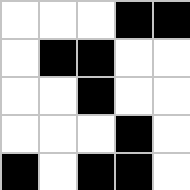[["white", "white", "white", "black", "black"], ["white", "black", "black", "white", "white"], ["white", "white", "black", "white", "white"], ["white", "white", "white", "black", "white"], ["black", "white", "black", "black", "white"]]